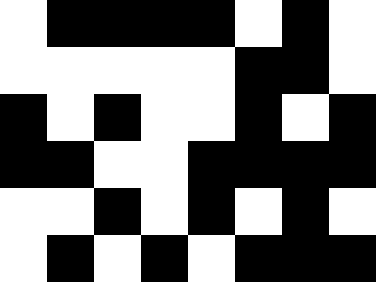[["white", "black", "black", "black", "black", "white", "black", "white"], ["white", "white", "white", "white", "white", "black", "black", "white"], ["black", "white", "black", "white", "white", "black", "white", "black"], ["black", "black", "white", "white", "black", "black", "black", "black"], ["white", "white", "black", "white", "black", "white", "black", "white"], ["white", "black", "white", "black", "white", "black", "black", "black"]]